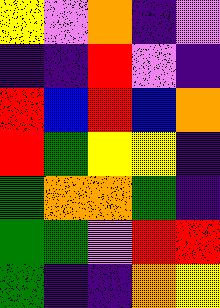[["yellow", "violet", "orange", "indigo", "violet"], ["indigo", "indigo", "red", "violet", "indigo"], ["red", "blue", "red", "blue", "orange"], ["red", "green", "yellow", "yellow", "indigo"], ["green", "orange", "orange", "green", "indigo"], ["green", "green", "violet", "red", "red"], ["green", "indigo", "indigo", "orange", "yellow"]]